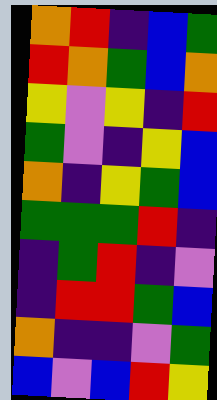[["orange", "red", "indigo", "blue", "green"], ["red", "orange", "green", "blue", "orange"], ["yellow", "violet", "yellow", "indigo", "red"], ["green", "violet", "indigo", "yellow", "blue"], ["orange", "indigo", "yellow", "green", "blue"], ["green", "green", "green", "red", "indigo"], ["indigo", "green", "red", "indigo", "violet"], ["indigo", "red", "red", "green", "blue"], ["orange", "indigo", "indigo", "violet", "green"], ["blue", "violet", "blue", "red", "yellow"]]